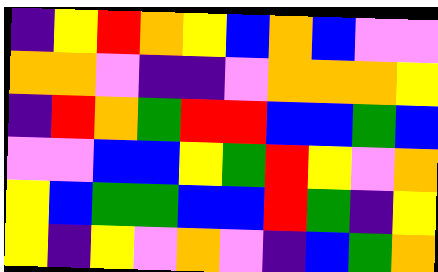[["indigo", "yellow", "red", "orange", "yellow", "blue", "orange", "blue", "violet", "violet"], ["orange", "orange", "violet", "indigo", "indigo", "violet", "orange", "orange", "orange", "yellow"], ["indigo", "red", "orange", "green", "red", "red", "blue", "blue", "green", "blue"], ["violet", "violet", "blue", "blue", "yellow", "green", "red", "yellow", "violet", "orange"], ["yellow", "blue", "green", "green", "blue", "blue", "red", "green", "indigo", "yellow"], ["yellow", "indigo", "yellow", "violet", "orange", "violet", "indigo", "blue", "green", "orange"]]